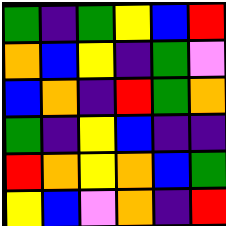[["green", "indigo", "green", "yellow", "blue", "red"], ["orange", "blue", "yellow", "indigo", "green", "violet"], ["blue", "orange", "indigo", "red", "green", "orange"], ["green", "indigo", "yellow", "blue", "indigo", "indigo"], ["red", "orange", "yellow", "orange", "blue", "green"], ["yellow", "blue", "violet", "orange", "indigo", "red"]]